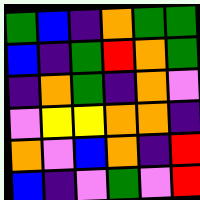[["green", "blue", "indigo", "orange", "green", "green"], ["blue", "indigo", "green", "red", "orange", "green"], ["indigo", "orange", "green", "indigo", "orange", "violet"], ["violet", "yellow", "yellow", "orange", "orange", "indigo"], ["orange", "violet", "blue", "orange", "indigo", "red"], ["blue", "indigo", "violet", "green", "violet", "red"]]